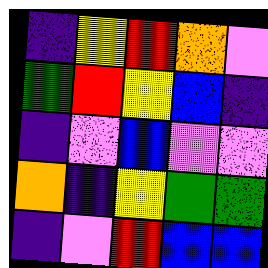[["indigo", "yellow", "red", "orange", "violet"], ["green", "red", "yellow", "blue", "indigo"], ["indigo", "violet", "blue", "violet", "violet"], ["orange", "indigo", "yellow", "green", "green"], ["indigo", "violet", "red", "blue", "blue"]]